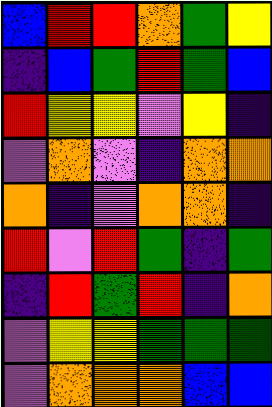[["blue", "red", "red", "orange", "green", "yellow"], ["indigo", "blue", "green", "red", "green", "blue"], ["red", "yellow", "yellow", "violet", "yellow", "indigo"], ["violet", "orange", "violet", "indigo", "orange", "orange"], ["orange", "indigo", "violet", "orange", "orange", "indigo"], ["red", "violet", "red", "green", "indigo", "green"], ["indigo", "red", "green", "red", "indigo", "orange"], ["violet", "yellow", "yellow", "green", "green", "green"], ["violet", "orange", "orange", "orange", "blue", "blue"]]